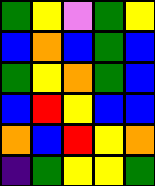[["green", "yellow", "violet", "green", "yellow"], ["blue", "orange", "blue", "green", "blue"], ["green", "yellow", "orange", "green", "blue"], ["blue", "red", "yellow", "blue", "blue"], ["orange", "blue", "red", "yellow", "orange"], ["indigo", "green", "yellow", "yellow", "green"]]